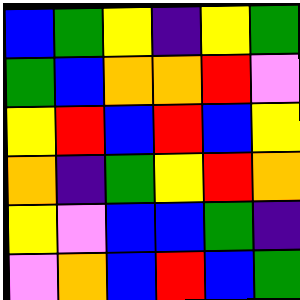[["blue", "green", "yellow", "indigo", "yellow", "green"], ["green", "blue", "orange", "orange", "red", "violet"], ["yellow", "red", "blue", "red", "blue", "yellow"], ["orange", "indigo", "green", "yellow", "red", "orange"], ["yellow", "violet", "blue", "blue", "green", "indigo"], ["violet", "orange", "blue", "red", "blue", "green"]]